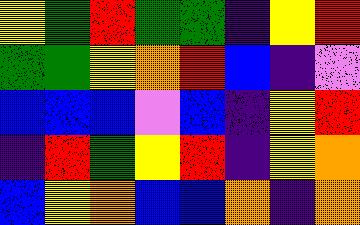[["yellow", "green", "red", "green", "green", "indigo", "yellow", "red"], ["green", "green", "yellow", "orange", "red", "blue", "indigo", "violet"], ["blue", "blue", "blue", "violet", "blue", "indigo", "yellow", "red"], ["indigo", "red", "green", "yellow", "red", "indigo", "yellow", "orange"], ["blue", "yellow", "orange", "blue", "blue", "orange", "indigo", "orange"]]